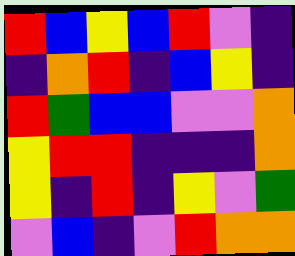[["red", "blue", "yellow", "blue", "red", "violet", "indigo"], ["indigo", "orange", "red", "indigo", "blue", "yellow", "indigo"], ["red", "green", "blue", "blue", "violet", "violet", "orange"], ["yellow", "red", "red", "indigo", "indigo", "indigo", "orange"], ["yellow", "indigo", "red", "indigo", "yellow", "violet", "green"], ["violet", "blue", "indigo", "violet", "red", "orange", "orange"]]